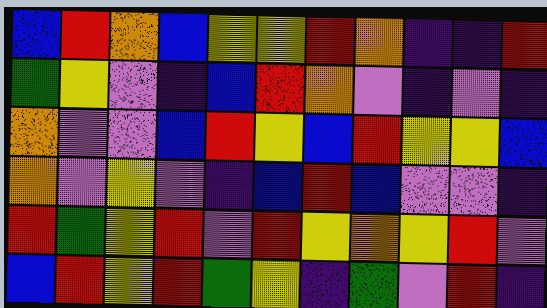[["blue", "red", "orange", "blue", "yellow", "yellow", "red", "orange", "indigo", "indigo", "red"], ["green", "yellow", "violet", "indigo", "blue", "red", "orange", "violet", "indigo", "violet", "indigo"], ["orange", "violet", "violet", "blue", "red", "yellow", "blue", "red", "yellow", "yellow", "blue"], ["orange", "violet", "yellow", "violet", "indigo", "blue", "red", "blue", "violet", "violet", "indigo"], ["red", "green", "yellow", "red", "violet", "red", "yellow", "orange", "yellow", "red", "violet"], ["blue", "red", "yellow", "red", "green", "yellow", "indigo", "green", "violet", "red", "indigo"]]